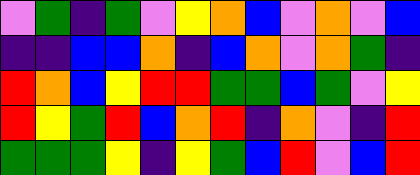[["violet", "green", "indigo", "green", "violet", "yellow", "orange", "blue", "violet", "orange", "violet", "blue"], ["indigo", "indigo", "blue", "blue", "orange", "indigo", "blue", "orange", "violet", "orange", "green", "indigo"], ["red", "orange", "blue", "yellow", "red", "red", "green", "green", "blue", "green", "violet", "yellow"], ["red", "yellow", "green", "red", "blue", "orange", "red", "indigo", "orange", "violet", "indigo", "red"], ["green", "green", "green", "yellow", "indigo", "yellow", "green", "blue", "red", "violet", "blue", "red"]]